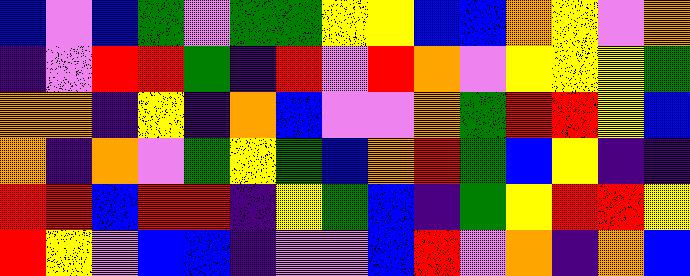[["blue", "violet", "blue", "green", "violet", "green", "green", "yellow", "yellow", "blue", "blue", "orange", "yellow", "violet", "orange"], ["indigo", "violet", "red", "red", "green", "indigo", "red", "violet", "red", "orange", "violet", "yellow", "yellow", "yellow", "green"], ["orange", "orange", "indigo", "yellow", "indigo", "orange", "blue", "violet", "violet", "orange", "green", "red", "red", "yellow", "blue"], ["orange", "indigo", "orange", "violet", "green", "yellow", "green", "blue", "orange", "red", "green", "blue", "yellow", "indigo", "indigo"], ["red", "red", "blue", "red", "red", "indigo", "yellow", "green", "blue", "indigo", "green", "yellow", "red", "red", "yellow"], ["red", "yellow", "violet", "blue", "blue", "indigo", "violet", "violet", "blue", "red", "violet", "orange", "indigo", "orange", "blue"]]